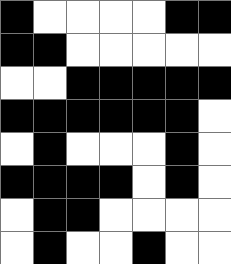[["black", "white", "white", "white", "white", "black", "black"], ["black", "black", "white", "white", "white", "white", "white"], ["white", "white", "black", "black", "black", "black", "black"], ["black", "black", "black", "black", "black", "black", "white"], ["white", "black", "white", "white", "white", "black", "white"], ["black", "black", "black", "black", "white", "black", "white"], ["white", "black", "black", "white", "white", "white", "white"], ["white", "black", "white", "white", "black", "white", "white"]]